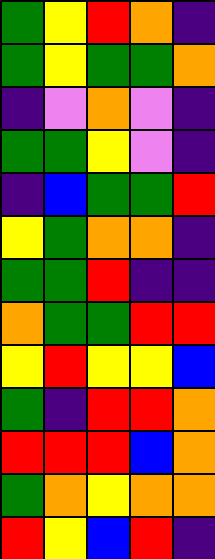[["green", "yellow", "red", "orange", "indigo"], ["green", "yellow", "green", "green", "orange"], ["indigo", "violet", "orange", "violet", "indigo"], ["green", "green", "yellow", "violet", "indigo"], ["indigo", "blue", "green", "green", "red"], ["yellow", "green", "orange", "orange", "indigo"], ["green", "green", "red", "indigo", "indigo"], ["orange", "green", "green", "red", "red"], ["yellow", "red", "yellow", "yellow", "blue"], ["green", "indigo", "red", "red", "orange"], ["red", "red", "red", "blue", "orange"], ["green", "orange", "yellow", "orange", "orange"], ["red", "yellow", "blue", "red", "indigo"]]